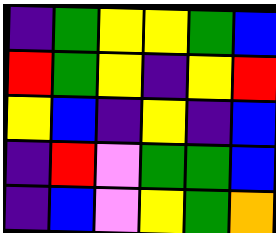[["indigo", "green", "yellow", "yellow", "green", "blue"], ["red", "green", "yellow", "indigo", "yellow", "red"], ["yellow", "blue", "indigo", "yellow", "indigo", "blue"], ["indigo", "red", "violet", "green", "green", "blue"], ["indigo", "blue", "violet", "yellow", "green", "orange"]]